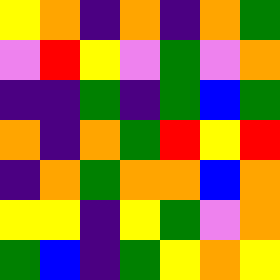[["yellow", "orange", "indigo", "orange", "indigo", "orange", "green"], ["violet", "red", "yellow", "violet", "green", "violet", "orange"], ["indigo", "indigo", "green", "indigo", "green", "blue", "green"], ["orange", "indigo", "orange", "green", "red", "yellow", "red"], ["indigo", "orange", "green", "orange", "orange", "blue", "orange"], ["yellow", "yellow", "indigo", "yellow", "green", "violet", "orange"], ["green", "blue", "indigo", "green", "yellow", "orange", "yellow"]]